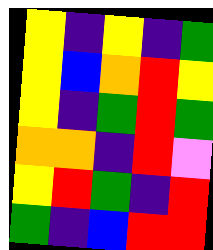[["yellow", "indigo", "yellow", "indigo", "green"], ["yellow", "blue", "orange", "red", "yellow"], ["yellow", "indigo", "green", "red", "green"], ["orange", "orange", "indigo", "red", "violet"], ["yellow", "red", "green", "indigo", "red"], ["green", "indigo", "blue", "red", "red"]]